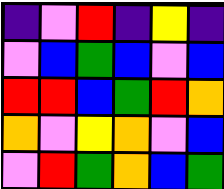[["indigo", "violet", "red", "indigo", "yellow", "indigo"], ["violet", "blue", "green", "blue", "violet", "blue"], ["red", "red", "blue", "green", "red", "orange"], ["orange", "violet", "yellow", "orange", "violet", "blue"], ["violet", "red", "green", "orange", "blue", "green"]]